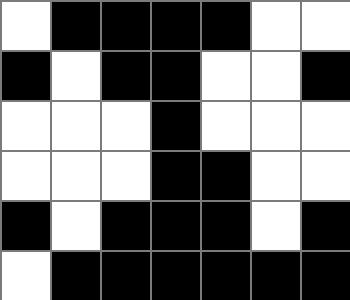[["white", "black", "black", "black", "black", "white", "white"], ["black", "white", "black", "black", "white", "white", "black"], ["white", "white", "white", "black", "white", "white", "white"], ["white", "white", "white", "black", "black", "white", "white"], ["black", "white", "black", "black", "black", "white", "black"], ["white", "black", "black", "black", "black", "black", "black"]]